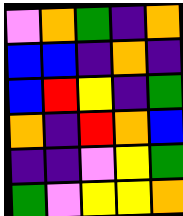[["violet", "orange", "green", "indigo", "orange"], ["blue", "blue", "indigo", "orange", "indigo"], ["blue", "red", "yellow", "indigo", "green"], ["orange", "indigo", "red", "orange", "blue"], ["indigo", "indigo", "violet", "yellow", "green"], ["green", "violet", "yellow", "yellow", "orange"]]